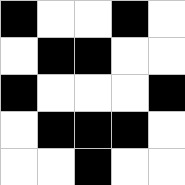[["black", "white", "white", "black", "white"], ["white", "black", "black", "white", "white"], ["black", "white", "white", "white", "black"], ["white", "black", "black", "black", "white"], ["white", "white", "black", "white", "white"]]